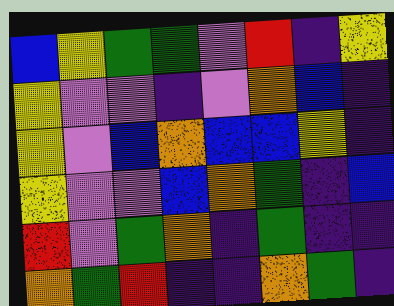[["blue", "yellow", "green", "green", "violet", "red", "indigo", "yellow"], ["yellow", "violet", "violet", "indigo", "violet", "orange", "blue", "indigo"], ["yellow", "violet", "blue", "orange", "blue", "blue", "yellow", "indigo"], ["yellow", "violet", "violet", "blue", "orange", "green", "indigo", "blue"], ["red", "violet", "green", "orange", "indigo", "green", "indigo", "indigo"], ["orange", "green", "red", "indigo", "indigo", "orange", "green", "indigo"]]